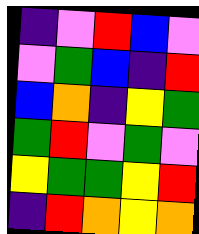[["indigo", "violet", "red", "blue", "violet"], ["violet", "green", "blue", "indigo", "red"], ["blue", "orange", "indigo", "yellow", "green"], ["green", "red", "violet", "green", "violet"], ["yellow", "green", "green", "yellow", "red"], ["indigo", "red", "orange", "yellow", "orange"]]